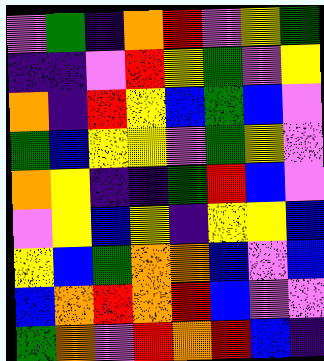[["violet", "green", "indigo", "orange", "red", "violet", "yellow", "green"], ["indigo", "indigo", "violet", "red", "yellow", "green", "violet", "yellow"], ["orange", "indigo", "red", "yellow", "blue", "green", "blue", "violet"], ["green", "blue", "yellow", "yellow", "violet", "green", "yellow", "violet"], ["orange", "yellow", "indigo", "indigo", "green", "red", "blue", "violet"], ["violet", "yellow", "blue", "yellow", "indigo", "yellow", "yellow", "blue"], ["yellow", "blue", "green", "orange", "orange", "blue", "violet", "blue"], ["blue", "orange", "red", "orange", "red", "blue", "violet", "violet"], ["green", "orange", "violet", "red", "orange", "red", "blue", "indigo"]]